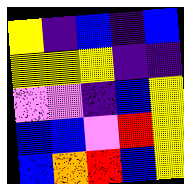[["yellow", "indigo", "blue", "indigo", "blue"], ["yellow", "yellow", "yellow", "indigo", "indigo"], ["violet", "violet", "indigo", "blue", "yellow"], ["blue", "blue", "violet", "red", "yellow"], ["blue", "orange", "red", "blue", "yellow"]]